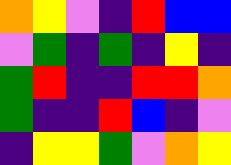[["orange", "yellow", "violet", "indigo", "red", "blue", "blue"], ["violet", "green", "indigo", "green", "indigo", "yellow", "indigo"], ["green", "red", "indigo", "indigo", "red", "red", "orange"], ["green", "indigo", "indigo", "red", "blue", "indigo", "violet"], ["indigo", "yellow", "yellow", "green", "violet", "orange", "yellow"]]